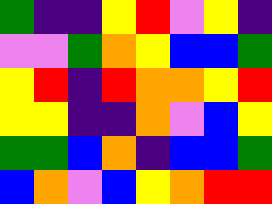[["green", "indigo", "indigo", "yellow", "red", "violet", "yellow", "indigo"], ["violet", "violet", "green", "orange", "yellow", "blue", "blue", "green"], ["yellow", "red", "indigo", "red", "orange", "orange", "yellow", "red"], ["yellow", "yellow", "indigo", "indigo", "orange", "violet", "blue", "yellow"], ["green", "green", "blue", "orange", "indigo", "blue", "blue", "green"], ["blue", "orange", "violet", "blue", "yellow", "orange", "red", "red"]]